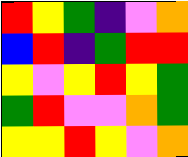[["red", "yellow", "green", "indigo", "violet", "orange"], ["blue", "red", "indigo", "green", "red", "red"], ["yellow", "violet", "yellow", "red", "yellow", "green"], ["green", "red", "violet", "violet", "orange", "green"], ["yellow", "yellow", "red", "yellow", "violet", "orange"]]